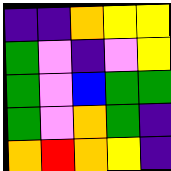[["indigo", "indigo", "orange", "yellow", "yellow"], ["green", "violet", "indigo", "violet", "yellow"], ["green", "violet", "blue", "green", "green"], ["green", "violet", "orange", "green", "indigo"], ["orange", "red", "orange", "yellow", "indigo"]]